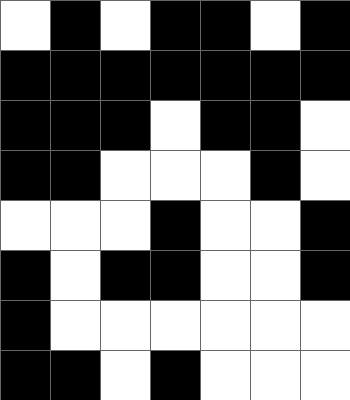[["white", "black", "white", "black", "black", "white", "black"], ["black", "black", "black", "black", "black", "black", "black"], ["black", "black", "black", "white", "black", "black", "white"], ["black", "black", "white", "white", "white", "black", "white"], ["white", "white", "white", "black", "white", "white", "black"], ["black", "white", "black", "black", "white", "white", "black"], ["black", "white", "white", "white", "white", "white", "white"], ["black", "black", "white", "black", "white", "white", "white"]]